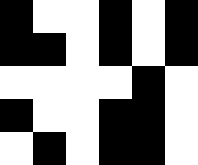[["black", "white", "white", "black", "white", "black"], ["black", "black", "white", "black", "white", "black"], ["white", "white", "white", "white", "black", "white"], ["black", "white", "white", "black", "black", "white"], ["white", "black", "white", "black", "black", "white"]]